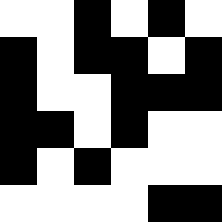[["white", "white", "black", "white", "black", "white"], ["black", "white", "black", "black", "white", "black"], ["black", "white", "white", "black", "black", "black"], ["black", "black", "white", "black", "white", "white"], ["black", "white", "black", "white", "white", "white"], ["white", "white", "white", "white", "black", "black"]]